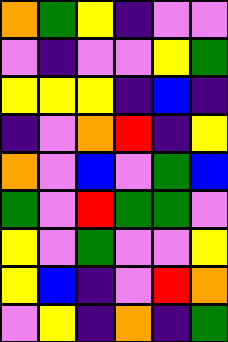[["orange", "green", "yellow", "indigo", "violet", "violet"], ["violet", "indigo", "violet", "violet", "yellow", "green"], ["yellow", "yellow", "yellow", "indigo", "blue", "indigo"], ["indigo", "violet", "orange", "red", "indigo", "yellow"], ["orange", "violet", "blue", "violet", "green", "blue"], ["green", "violet", "red", "green", "green", "violet"], ["yellow", "violet", "green", "violet", "violet", "yellow"], ["yellow", "blue", "indigo", "violet", "red", "orange"], ["violet", "yellow", "indigo", "orange", "indigo", "green"]]